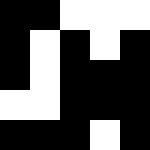[["black", "black", "white", "white", "white"], ["black", "white", "black", "white", "black"], ["black", "white", "black", "black", "black"], ["white", "white", "black", "black", "black"], ["black", "black", "black", "white", "black"]]